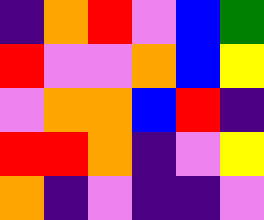[["indigo", "orange", "red", "violet", "blue", "green"], ["red", "violet", "violet", "orange", "blue", "yellow"], ["violet", "orange", "orange", "blue", "red", "indigo"], ["red", "red", "orange", "indigo", "violet", "yellow"], ["orange", "indigo", "violet", "indigo", "indigo", "violet"]]